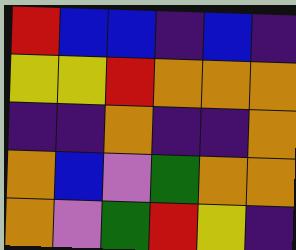[["red", "blue", "blue", "indigo", "blue", "indigo"], ["yellow", "yellow", "red", "orange", "orange", "orange"], ["indigo", "indigo", "orange", "indigo", "indigo", "orange"], ["orange", "blue", "violet", "green", "orange", "orange"], ["orange", "violet", "green", "red", "yellow", "indigo"]]